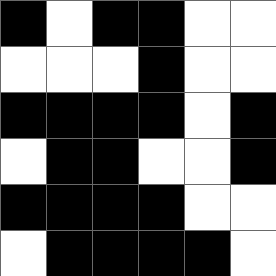[["black", "white", "black", "black", "white", "white"], ["white", "white", "white", "black", "white", "white"], ["black", "black", "black", "black", "white", "black"], ["white", "black", "black", "white", "white", "black"], ["black", "black", "black", "black", "white", "white"], ["white", "black", "black", "black", "black", "white"]]